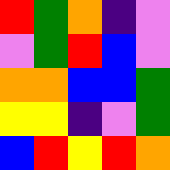[["red", "green", "orange", "indigo", "violet"], ["violet", "green", "red", "blue", "violet"], ["orange", "orange", "blue", "blue", "green"], ["yellow", "yellow", "indigo", "violet", "green"], ["blue", "red", "yellow", "red", "orange"]]